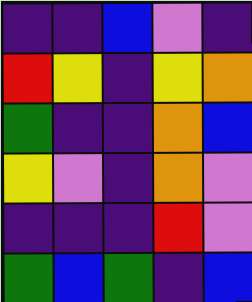[["indigo", "indigo", "blue", "violet", "indigo"], ["red", "yellow", "indigo", "yellow", "orange"], ["green", "indigo", "indigo", "orange", "blue"], ["yellow", "violet", "indigo", "orange", "violet"], ["indigo", "indigo", "indigo", "red", "violet"], ["green", "blue", "green", "indigo", "blue"]]